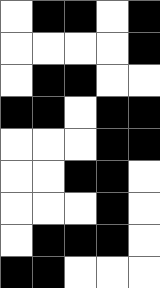[["white", "black", "black", "white", "black"], ["white", "white", "white", "white", "black"], ["white", "black", "black", "white", "white"], ["black", "black", "white", "black", "black"], ["white", "white", "white", "black", "black"], ["white", "white", "black", "black", "white"], ["white", "white", "white", "black", "white"], ["white", "black", "black", "black", "white"], ["black", "black", "white", "white", "white"]]